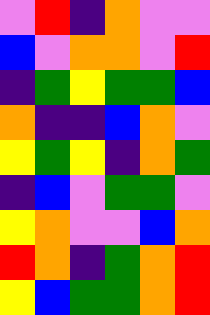[["violet", "red", "indigo", "orange", "violet", "violet"], ["blue", "violet", "orange", "orange", "violet", "red"], ["indigo", "green", "yellow", "green", "green", "blue"], ["orange", "indigo", "indigo", "blue", "orange", "violet"], ["yellow", "green", "yellow", "indigo", "orange", "green"], ["indigo", "blue", "violet", "green", "green", "violet"], ["yellow", "orange", "violet", "violet", "blue", "orange"], ["red", "orange", "indigo", "green", "orange", "red"], ["yellow", "blue", "green", "green", "orange", "red"]]